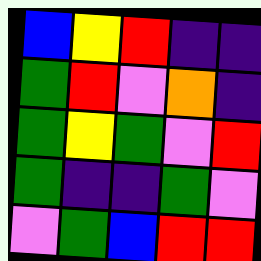[["blue", "yellow", "red", "indigo", "indigo"], ["green", "red", "violet", "orange", "indigo"], ["green", "yellow", "green", "violet", "red"], ["green", "indigo", "indigo", "green", "violet"], ["violet", "green", "blue", "red", "red"]]